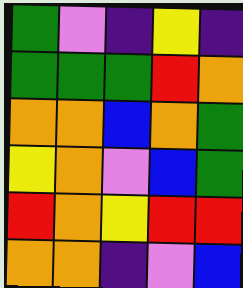[["green", "violet", "indigo", "yellow", "indigo"], ["green", "green", "green", "red", "orange"], ["orange", "orange", "blue", "orange", "green"], ["yellow", "orange", "violet", "blue", "green"], ["red", "orange", "yellow", "red", "red"], ["orange", "orange", "indigo", "violet", "blue"]]